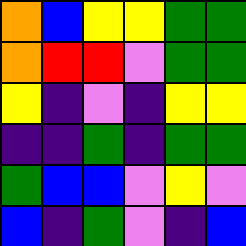[["orange", "blue", "yellow", "yellow", "green", "green"], ["orange", "red", "red", "violet", "green", "green"], ["yellow", "indigo", "violet", "indigo", "yellow", "yellow"], ["indigo", "indigo", "green", "indigo", "green", "green"], ["green", "blue", "blue", "violet", "yellow", "violet"], ["blue", "indigo", "green", "violet", "indigo", "blue"]]